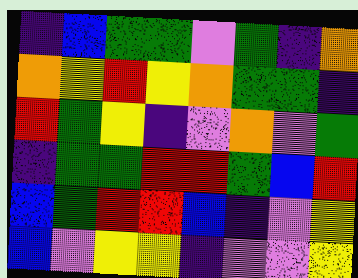[["indigo", "blue", "green", "green", "violet", "green", "indigo", "orange"], ["orange", "yellow", "red", "yellow", "orange", "green", "green", "indigo"], ["red", "green", "yellow", "indigo", "violet", "orange", "violet", "green"], ["indigo", "green", "green", "red", "red", "green", "blue", "red"], ["blue", "green", "red", "red", "blue", "indigo", "violet", "yellow"], ["blue", "violet", "yellow", "yellow", "indigo", "violet", "violet", "yellow"]]